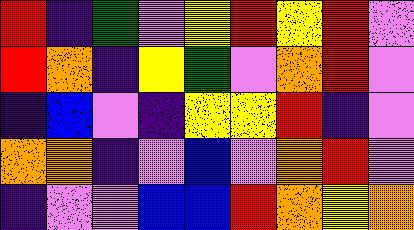[["red", "indigo", "green", "violet", "yellow", "red", "yellow", "red", "violet"], ["red", "orange", "indigo", "yellow", "green", "violet", "orange", "red", "violet"], ["indigo", "blue", "violet", "indigo", "yellow", "yellow", "red", "indigo", "violet"], ["orange", "orange", "indigo", "violet", "blue", "violet", "orange", "red", "violet"], ["indigo", "violet", "violet", "blue", "blue", "red", "orange", "yellow", "orange"]]